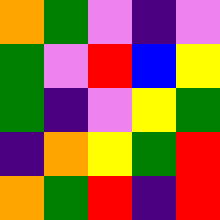[["orange", "green", "violet", "indigo", "violet"], ["green", "violet", "red", "blue", "yellow"], ["green", "indigo", "violet", "yellow", "green"], ["indigo", "orange", "yellow", "green", "red"], ["orange", "green", "red", "indigo", "red"]]